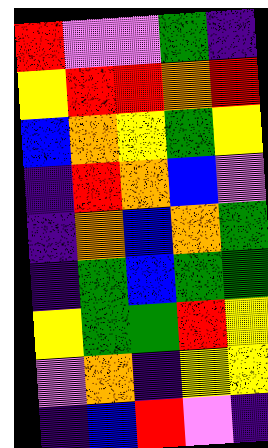[["red", "violet", "violet", "green", "indigo"], ["yellow", "red", "red", "orange", "red"], ["blue", "orange", "yellow", "green", "yellow"], ["indigo", "red", "orange", "blue", "violet"], ["indigo", "orange", "blue", "orange", "green"], ["indigo", "green", "blue", "green", "green"], ["yellow", "green", "green", "red", "yellow"], ["violet", "orange", "indigo", "yellow", "yellow"], ["indigo", "blue", "red", "violet", "indigo"]]